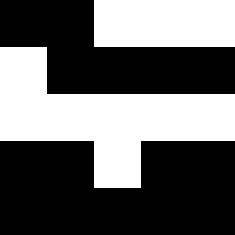[["black", "black", "white", "white", "white"], ["white", "black", "black", "black", "black"], ["white", "white", "white", "white", "white"], ["black", "black", "white", "black", "black"], ["black", "black", "black", "black", "black"]]